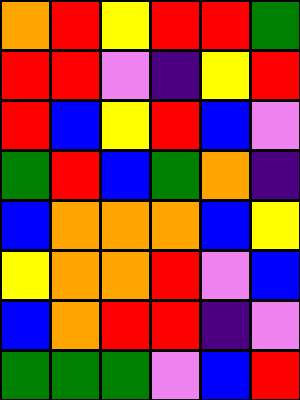[["orange", "red", "yellow", "red", "red", "green"], ["red", "red", "violet", "indigo", "yellow", "red"], ["red", "blue", "yellow", "red", "blue", "violet"], ["green", "red", "blue", "green", "orange", "indigo"], ["blue", "orange", "orange", "orange", "blue", "yellow"], ["yellow", "orange", "orange", "red", "violet", "blue"], ["blue", "orange", "red", "red", "indigo", "violet"], ["green", "green", "green", "violet", "blue", "red"]]